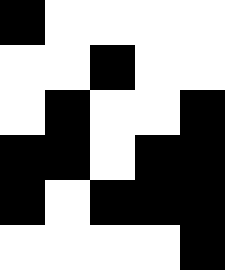[["black", "white", "white", "white", "white"], ["white", "white", "black", "white", "white"], ["white", "black", "white", "white", "black"], ["black", "black", "white", "black", "black"], ["black", "white", "black", "black", "black"], ["white", "white", "white", "white", "black"]]